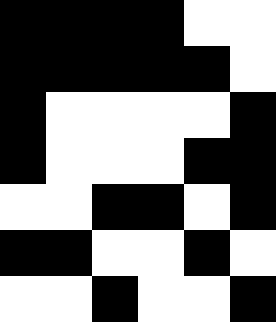[["black", "black", "black", "black", "white", "white"], ["black", "black", "black", "black", "black", "white"], ["black", "white", "white", "white", "white", "black"], ["black", "white", "white", "white", "black", "black"], ["white", "white", "black", "black", "white", "black"], ["black", "black", "white", "white", "black", "white"], ["white", "white", "black", "white", "white", "black"]]